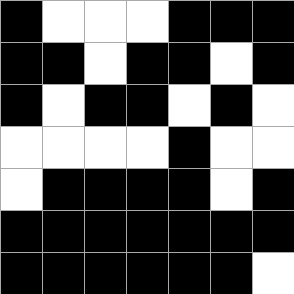[["black", "white", "white", "white", "black", "black", "black"], ["black", "black", "white", "black", "black", "white", "black"], ["black", "white", "black", "black", "white", "black", "white"], ["white", "white", "white", "white", "black", "white", "white"], ["white", "black", "black", "black", "black", "white", "black"], ["black", "black", "black", "black", "black", "black", "black"], ["black", "black", "black", "black", "black", "black", "white"]]